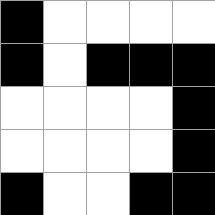[["black", "white", "white", "white", "white"], ["black", "white", "black", "black", "black"], ["white", "white", "white", "white", "black"], ["white", "white", "white", "white", "black"], ["black", "white", "white", "black", "black"]]